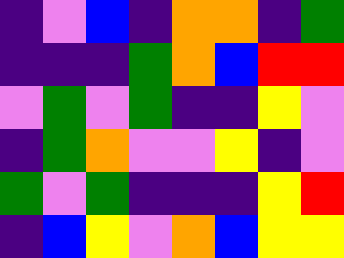[["indigo", "violet", "blue", "indigo", "orange", "orange", "indigo", "green"], ["indigo", "indigo", "indigo", "green", "orange", "blue", "red", "red"], ["violet", "green", "violet", "green", "indigo", "indigo", "yellow", "violet"], ["indigo", "green", "orange", "violet", "violet", "yellow", "indigo", "violet"], ["green", "violet", "green", "indigo", "indigo", "indigo", "yellow", "red"], ["indigo", "blue", "yellow", "violet", "orange", "blue", "yellow", "yellow"]]